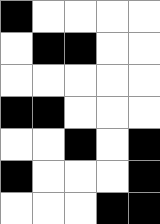[["black", "white", "white", "white", "white"], ["white", "black", "black", "white", "white"], ["white", "white", "white", "white", "white"], ["black", "black", "white", "white", "white"], ["white", "white", "black", "white", "black"], ["black", "white", "white", "white", "black"], ["white", "white", "white", "black", "black"]]